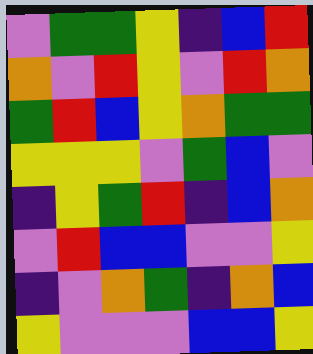[["violet", "green", "green", "yellow", "indigo", "blue", "red"], ["orange", "violet", "red", "yellow", "violet", "red", "orange"], ["green", "red", "blue", "yellow", "orange", "green", "green"], ["yellow", "yellow", "yellow", "violet", "green", "blue", "violet"], ["indigo", "yellow", "green", "red", "indigo", "blue", "orange"], ["violet", "red", "blue", "blue", "violet", "violet", "yellow"], ["indigo", "violet", "orange", "green", "indigo", "orange", "blue"], ["yellow", "violet", "violet", "violet", "blue", "blue", "yellow"]]